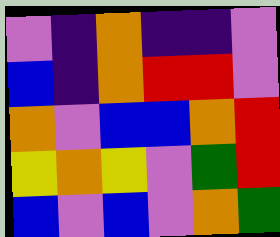[["violet", "indigo", "orange", "indigo", "indigo", "violet"], ["blue", "indigo", "orange", "red", "red", "violet"], ["orange", "violet", "blue", "blue", "orange", "red"], ["yellow", "orange", "yellow", "violet", "green", "red"], ["blue", "violet", "blue", "violet", "orange", "green"]]